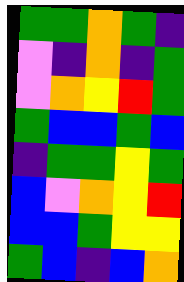[["green", "green", "orange", "green", "indigo"], ["violet", "indigo", "orange", "indigo", "green"], ["violet", "orange", "yellow", "red", "green"], ["green", "blue", "blue", "green", "blue"], ["indigo", "green", "green", "yellow", "green"], ["blue", "violet", "orange", "yellow", "red"], ["blue", "blue", "green", "yellow", "yellow"], ["green", "blue", "indigo", "blue", "orange"]]